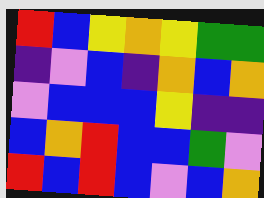[["red", "blue", "yellow", "orange", "yellow", "green", "green"], ["indigo", "violet", "blue", "indigo", "orange", "blue", "orange"], ["violet", "blue", "blue", "blue", "yellow", "indigo", "indigo"], ["blue", "orange", "red", "blue", "blue", "green", "violet"], ["red", "blue", "red", "blue", "violet", "blue", "orange"]]